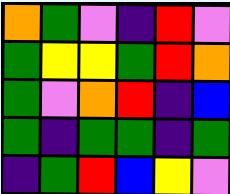[["orange", "green", "violet", "indigo", "red", "violet"], ["green", "yellow", "yellow", "green", "red", "orange"], ["green", "violet", "orange", "red", "indigo", "blue"], ["green", "indigo", "green", "green", "indigo", "green"], ["indigo", "green", "red", "blue", "yellow", "violet"]]